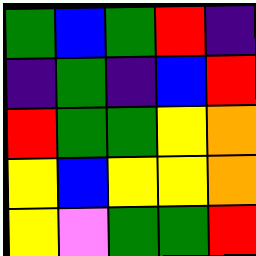[["green", "blue", "green", "red", "indigo"], ["indigo", "green", "indigo", "blue", "red"], ["red", "green", "green", "yellow", "orange"], ["yellow", "blue", "yellow", "yellow", "orange"], ["yellow", "violet", "green", "green", "red"]]